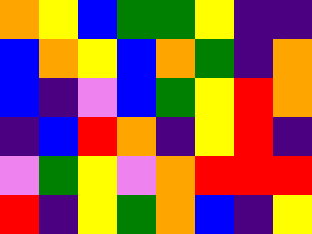[["orange", "yellow", "blue", "green", "green", "yellow", "indigo", "indigo"], ["blue", "orange", "yellow", "blue", "orange", "green", "indigo", "orange"], ["blue", "indigo", "violet", "blue", "green", "yellow", "red", "orange"], ["indigo", "blue", "red", "orange", "indigo", "yellow", "red", "indigo"], ["violet", "green", "yellow", "violet", "orange", "red", "red", "red"], ["red", "indigo", "yellow", "green", "orange", "blue", "indigo", "yellow"]]